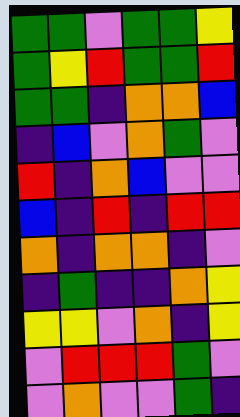[["green", "green", "violet", "green", "green", "yellow"], ["green", "yellow", "red", "green", "green", "red"], ["green", "green", "indigo", "orange", "orange", "blue"], ["indigo", "blue", "violet", "orange", "green", "violet"], ["red", "indigo", "orange", "blue", "violet", "violet"], ["blue", "indigo", "red", "indigo", "red", "red"], ["orange", "indigo", "orange", "orange", "indigo", "violet"], ["indigo", "green", "indigo", "indigo", "orange", "yellow"], ["yellow", "yellow", "violet", "orange", "indigo", "yellow"], ["violet", "red", "red", "red", "green", "violet"], ["violet", "orange", "violet", "violet", "green", "indigo"]]